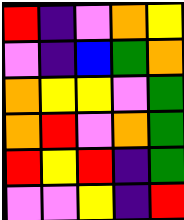[["red", "indigo", "violet", "orange", "yellow"], ["violet", "indigo", "blue", "green", "orange"], ["orange", "yellow", "yellow", "violet", "green"], ["orange", "red", "violet", "orange", "green"], ["red", "yellow", "red", "indigo", "green"], ["violet", "violet", "yellow", "indigo", "red"]]